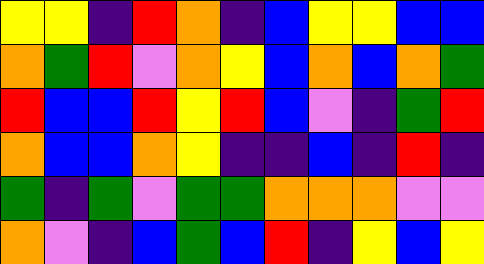[["yellow", "yellow", "indigo", "red", "orange", "indigo", "blue", "yellow", "yellow", "blue", "blue"], ["orange", "green", "red", "violet", "orange", "yellow", "blue", "orange", "blue", "orange", "green"], ["red", "blue", "blue", "red", "yellow", "red", "blue", "violet", "indigo", "green", "red"], ["orange", "blue", "blue", "orange", "yellow", "indigo", "indigo", "blue", "indigo", "red", "indigo"], ["green", "indigo", "green", "violet", "green", "green", "orange", "orange", "orange", "violet", "violet"], ["orange", "violet", "indigo", "blue", "green", "blue", "red", "indigo", "yellow", "blue", "yellow"]]